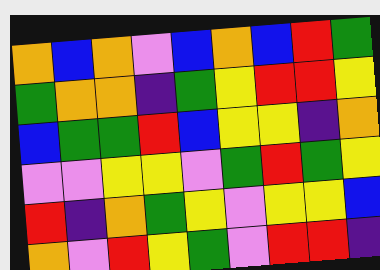[["orange", "blue", "orange", "violet", "blue", "orange", "blue", "red", "green"], ["green", "orange", "orange", "indigo", "green", "yellow", "red", "red", "yellow"], ["blue", "green", "green", "red", "blue", "yellow", "yellow", "indigo", "orange"], ["violet", "violet", "yellow", "yellow", "violet", "green", "red", "green", "yellow"], ["red", "indigo", "orange", "green", "yellow", "violet", "yellow", "yellow", "blue"], ["orange", "violet", "red", "yellow", "green", "violet", "red", "red", "indigo"]]